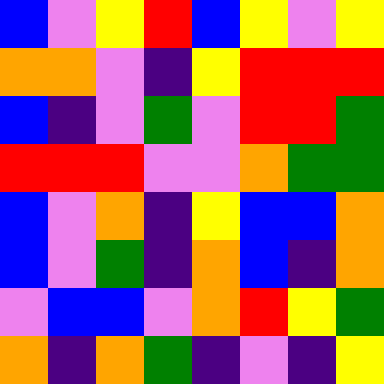[["blue", "violet", "yellow", "red", "blue", "yellow", "violet", "yellow"], ["orange", "orange", "violet", "indigo", "yellow", "red", "red", "red"], ["blue", "indigo", "violet", "green", "violet", "red", "red", "green"], ["red", "red", "red", "violet", "violet", "orange", "green", "green"], ["blue", "violet", "orange", "indigo", "yellow", "blue", "blue", "orange"], ["blue", "violet", "green", "indigo", "orange", "blue", "indigo", "orange"], ["violet", "blue", "blue", "violet", "orange", "red", "yellow", "green"], ["orange", "indigo", "orange", "green", "indigo", "violet", "indigo", "yellow"]]